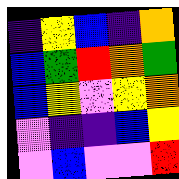[["indigo", "yellow", "blue", "indigo", "orange"], ["blue", "green", "red", "orange", "green"], ["blue", "yellow", "violet", "yellow", "orange"], ["violet", "indigo", "indigo", "blue", "yellow"], ["violet", "blue", "violet", "violet", "red"]]